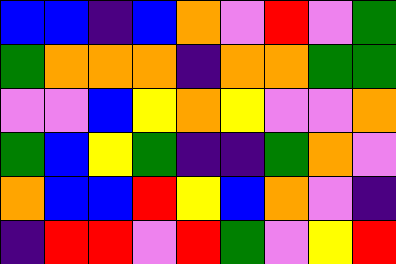[["blue", "blue", "indigo", "blue", "orange", "violet", "red", "violet", "green"], ["green", "orange", "orange", "orange", "indigo", "orange", "orange", "green", "green"], ["violet", "violet", "blue", "yellow", "orange", "yellow", "violet", "violet", "orange"], ["green", "blue", "yellow", "green", "indigo", "indigo", "green", "orange", "violet"], ["orange", "blue", "blue", "red", "yellow", "blue", "orange", "violet", "indigo"], ["indigo", "red", "red", "violet", "red", "green", "violet", "yellow", "red"]]